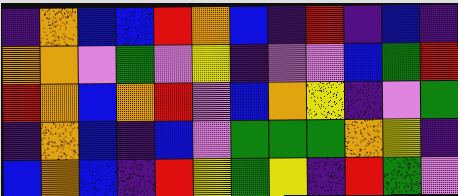[["indigo", "orange", "blue", "blue", "red", "orange", "blue", "indigo", "red", "indigo", "blue", "indigo"], ["orange", "orange", "violet", "green", "violet", "yellow", "indigo", "violet", "violet", "blue", "green", "red"], ["red", "orange", "blue", "orange", "red", "violet", "blue", "orange", "yellow", "indigo", "violet", "green"], ["indigo", "orange", "blue", "indigo", "blue", "violet", "green", "green", "green", "orange", "yellow", "indigo"], ["blue", "orange", "blue", "indigo", "red", "yellow", "green", "yellow", "indigo", "red", "green", "violet"]]